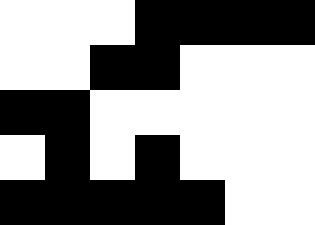[["white", "white", "white", "black", "black", "black", "black"], ["white", "white", "black", "black", "white", "white", "white"], ["black", "black", "white", "white", "white", "white", "white"], ["white", "black", "white", "black", "white", "white", "white"], ["black", "black", "black", "black", "black", "white", "white"]]